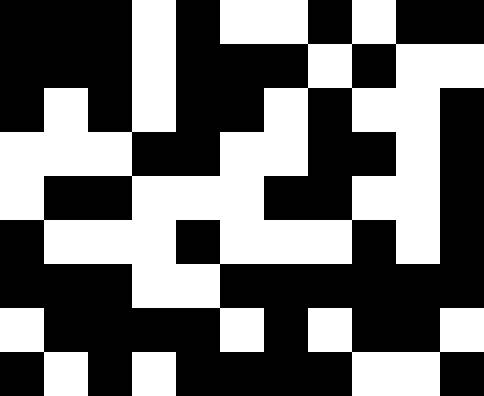[["black", "black", "black", "white", "black", "white", "white", "black", "white", "black", "black"], ["black", "black", "black", "white", "black", "black", "black", "white", "black", "white", "white"], ["black", "white", "black", "white", "black", "black", "white", "black", "white", "white", "black"], ["white", "white", "white", "black", "black", "white", "white", "black", "black", "white", "black"], ["white", "black", "black", "white", "white", "white", "black", "black", "white", "white", "black"], ["black", "white", "white", "white", "black", "white", "white", "white", "black", "white", "black"], ["black", "black", "black", "white", "white", "black", "black", "black", "black", "black", "black"], ["white", "black", "black", "black", "black", "white", "black", "white", "black", "black", "white"], ["black", "white", "black", "white", "black", "black", "black", "black", "white", "white", "black"]]